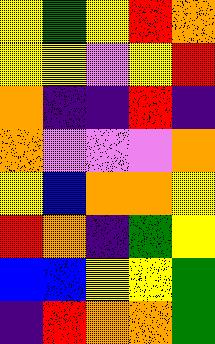[["yellow", "green", "yellow", "red", "orange"], ["yellow", "yellow", "violet", "yellow", "red"], ["orange", "indigo", "indigo", "red", "indigo"], ["orange", "violet", "violet", "violet", "orange"], ["yellow", "blue", "orange", "orange", "yellow"], ["red", "orange", "indigo", "green", "yellow"], ["blue", "blue", "yellow", "yellow", "green"], ["indigo", "red", "orange", "orange", "green"]]